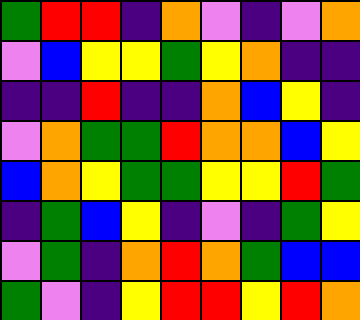[["green", "red", "red", "indigo", "orange", "violet", "indigo", "violet", "orange"], ["violet", "blue", "yellow", "yellow", "green", "yellow", "orange", "indigo", "indigo"], ["indigo", "indigo", "red", "indigo", "indigo", "orange", "blue", "yellow", "indigo"], ["violet", "orange", "green", "green", "red", "orange", "orange", "blue", "yellow"], ["blue", "orange", "yellow", "green", "green", "yellow", "yellow", "red", "green"], ["indigo", "green", "blue", "yellow", "indigo", "violet", "indigo", "green", "yellow"], ["violet", "green", "indigo", "orange", "red", "orange", "green", "blue", "blue"], ["green", "violet", "indigo", "yellow", "red", "red", "yellow", "red", "orange"]]